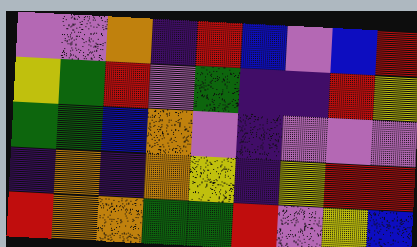[["violet", "violet", "orange", "indigo", "red", "blue", "violet", "blue", "red"], ["yellow", "green", "red", "violet", "green", "indigo", "indigo", "red", "yellow"], ["green", "green", "blue", "orange", "violet", "indigo", "violet", "violet", "violet"], ["indigo", "orange", "indigo", "orange", "yellow", "indigo", "yellow", "red", "red"], ["red", "orange", "orange", "green", "green", "red", "violet", "yellow", "blue"]]